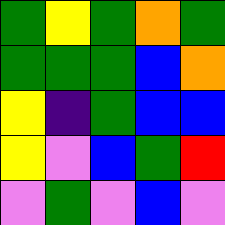[["green", "yellow", "green", "orange", "green"], ["green", "green", "green", "blue", "orange"], ["yellow", "indigo", "green", "blue", "blue"], ["yellow", "violet", "blue", "green", "red"], ["violet", "green", "violet", "blue", "violet"]]